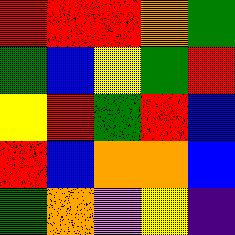[["red", "red", "red", "orange", "green"], ["green", "blue", "yellow", "green", "red"], ["yellow", "red", "green", "red", "blue"], ["red", "blue", "orange", "orange", "blue"], ["green", "orange", "violet", "yellow", "indigo"]]